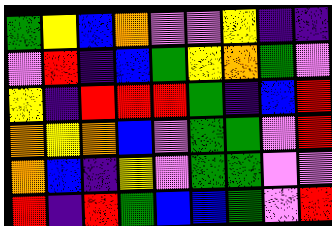[["green", "yellow", "blue", "orange", "violet", "violet", "yellow", "indigo", "indigo"], ["violet", "red", "indigo", "blue", "green", "yellow", "orange", "green", "violet"], ["yellow", "indigo", "red", "red", "red", "green", "indigo", "blue", "red"], ["orange", "yellow", "orange", "blue", "violet", "green", "green", "violet", "red"], ["orange", "blue", "indigo", "yellow", "violet", "green", "green", "violet", "violet"], ["red", "indigo", "red", "green", "blue", "blue", "green", "violet", "red"]]